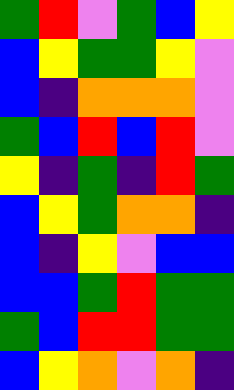[["green", "red", "violet", "green", "blue", "yellow"], ["blue", "yellow", "green", "green", "yellow", "violet"], ["blue", "indigo", "orange", "orange", "orange", "violet"], ["green", "blue", "red", "blue", "red", "violet"], ["yellow", "indigo", "green", "indigo", "red", "green"], ["blue", "yellow", "green", "orange", "orange", "indigo"], ["blue", "indigo", "yellow", "violet", "blue", "blue"], ["blue", "blue", "green", "red", "green", "green"], ["green", "blue", "red", "red", "green", "green"], ["blue", "yellow", "orange", "violet", "orange", "indigo"]]